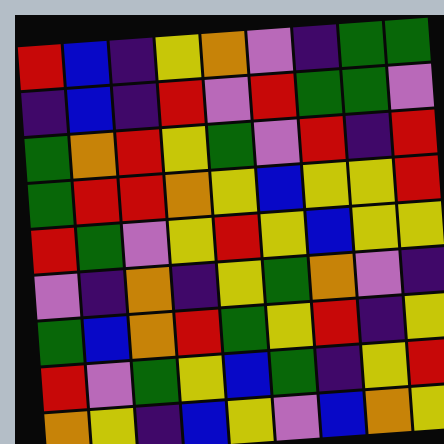[["red", "blue", "indigo", "yellow", "orange", "violet", "indigo", "green", "green"], ["indigo", "blue", "indigo", "red", "violet", "red", "green", "green", "violet"], ["green", "orange", "red", "yellow", "green", "violet", "red", "indigo", "red"], ["green", "red", "red", "orange", "yellow", "blue", "yellow", "yellow", "red"], ["red", "green", "violet", "yellow", "red", "yellow", "blue", "yellow", "yellow"], ["violet", "indigo", "orange", "indigo", "yellow", "green", "orange", "violet", "indigo"], ["green", "blue", "orange", "red", "green", "yellow", "red", "indigo", "yellow"], ["red", "violet", "green", "yellow", "blue", "green", "indigo", "yellow", "red"], ["orange", "yellow", "indigo", "blue", "yellow", "violet", "blue", "orange", "yellow"]]